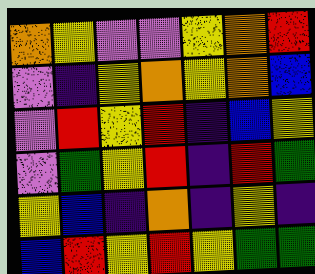[["orange", "yellow", "violet", "violet", "yellow", "orange", "red"], ["violet", "indigo", "yellow", "orange", "yellow", "orange", "blue"], ["violet", "red", "yellow", "red", "indigo", "blue", "yellow"], ["violet", "green", "yellow", "red", "indigo", "red", "green"], ["yellow", "blue", "indigo", "orange", "indigo", "yellow", "indigo"], ["blue", "red", "yellow", "red", "yellow", "green", "green"]]